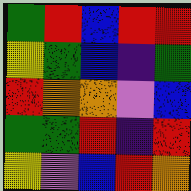[["green", "red", "blue", "red", "red"], ["yellow", "green", "blue", "indigo", "green"], ["red", "orange", "orange", "violet", "blue"], ["green", "green", "red", "indigo", "red"], ["yellow", "violet", "blue", "red", "orange"]]